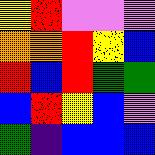[["yellow", "red", "violet", "violet", "violet"], ["orange", "orange", "red", "yellow", "blue"], ["red", "blue", "red", "green", "green"], ["blue", "red", "yellow", "blue", "violet"], ["green", "indigo", "blue", "blue", "blue"]]